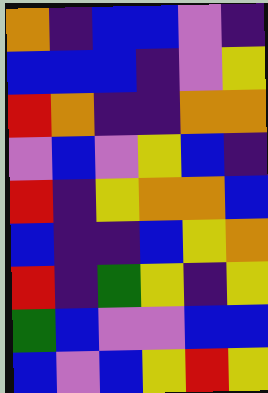[["orange", "indigo", "blue", "blue", "violet", "indigo"], ["blue", "blue", "blue", "indigo", "violet", "yellow"], ["red", "orange", "indigo", "indigo", "orange", "orange"], ["violet", "blue", "violet", "yellow", "blue", "indigo"], ["red", "indigo", "yellow", "orange", "orange", "blue"], ["blue", "indigo", "indigo", "blue", "yellow", "orange"], ["red", "indigo", "green", "yellow", "indigo", "yellow"], ["green", "blue", "violet", "violet", "blue", "blue"], ["blue", "violet", "blue", "yellow", "red", "yellow"]]